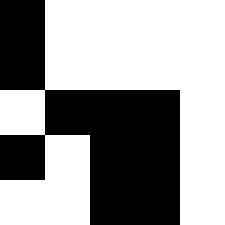[["black", "white", "white", "white", "white"], ["black", "white", "white", "white", "white"], ["white", "black", "black", "black", "white"], ["black", "white", "black", "black", "white"], ["white", "white", "black", "black", "white"]]